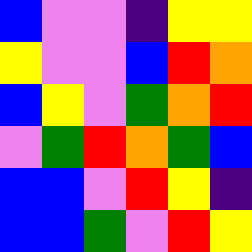[["blue", "violet", "violet", "indigo", "yellow", "yellow"], ["yellow", "violet", "violet", "blue", "red", "orange"], ["blue", "yellow", "violet", "green", "orange", "red"], ["violet", "green", "red", "orange", "green", "blue"], ["blue", "blue", "violet", "red", "yellow", "indigo"], ["blue", "blue", "green", "violet", "red", "yellow"]]